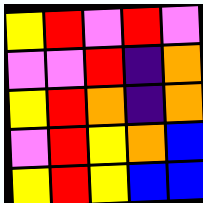[["yellow", "red", "violet", "red", "violet"], ["violet", "violet", "red", "indigo", "orange"], ["yellow", "red", "orange", "indigo", "orange"], ["violet", "red", "yellow", "orange", "blue"], ["yellow", "red", "yellow", "blue", "blue"]]